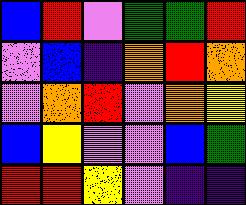[["blue", "red", "violet", "green", "green", "red"], ["violet", "blue", "indigo", "orange", "red", "orange"], ["violet", "orange", "red", "violet", "orange", "yellow"], ["blue", "yellow", "violet", "violet", "blue", "green"], ["red", "red", "yellow", "violet", "indigo", "indigo"]]